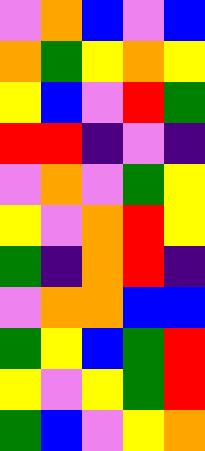[["violet", "orange", "blue", "violet", "blue"], ["orange", "green", "yellow", "orange", "yellow"], ["yellow", "blue", "violet", "red", "green"], ["red", "red", "indigo", "violet", "indigo"], ["violet", "orange", "violet", "green", "yellow"], ["yellow", "violet", "orange", "red", "yellow"], ["green", "indigo", "orange", "red", "indigo"], ["violet", "orange", "orange", "blue", "blue"], ["green", "yellow", "blue", "green", "red"], ["yellow", "violet", "yellow", "green", "red"], ["green", "blue", "violet", "yellow", "orange"]]